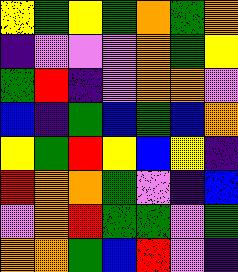[["yellow", "green", "yellow", "green", "orange", "green", "orange"], ["indigo", "violet", "violet", "violet", "orange", "green", "yellow"], ["green", "red", "indigo", "violet", "orange", "orange", "violet"], ["blue", "indigo", "green", "blue", "green", "blue", "orange"], ["yellow", "green", "red", "yellow", "blue", "yellow", "indigo"], ["red", "orange", "orange", "green", "violet", "indigo", "blue"], ["violet", "orange", "red", "green", "green", "violet", "green"], ["orange", "orange", "green", "blue", "red", "violet", "indigo"]]